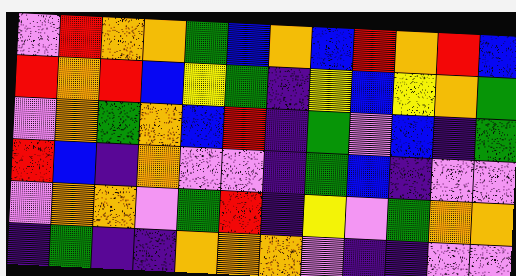[["violet", "red", "orange", "orange", "green", "blue", "orange", "blue", "red", "orange", "red", "blue"], ["red", "orange", "red", "blue", "yellow", "green", "indigo", "yellow", "blue", "yellow", "orange", "green"], ["violet", "orange", "green", "orange", "blue", "red", "indigo", "green", "violet", "blue", "indigo", "green"], ["red", "blue", "indigo", "orange", "violet", "violet", "indigo", "green", "blue", "indigo", "violet", "violet"], ["violet", "orange", "orange", "violet", "green", "red", "indigo", "yellow", "violet", "green", "orange", "orange"], ["indigo", "green", "indigo", "indigo", "orange", "orange", "orange", "violet", "indigo", "indigo", "violet", "violet"]]